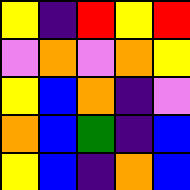[["yellow", "indigo", "red", "yellow", "red"], ["violet", "orange", "violet", "orange", "yellow"], ["yellow", "blue", "orange", "indigo", "violet"], ["orange", "blue", "green", "indigo", "blue"], ["yellow", "blue", "indigo", "orange", "blue"]]